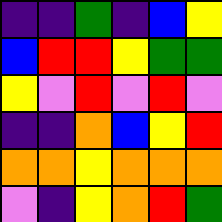[["indigo", "indigo", "green", "indigo", "blue", "yellow"], ["blue", "red", "red", "yellow", "green", "green"], ["yellow", "violet", "red", "violet", "red", "violet"], ["indigo", "indigo", "orange", "blue", "yellow", "red"], ["orange", "orange", "yellow", "orange", "orange", "orange"], ["violet", "indigo", "yellow", "orange", "red", "green"]]